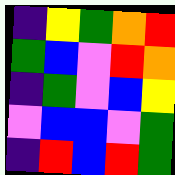[["indigo", "yellow", "green", "orange", "red"], ["green", "blue", "violet", "red", "orange"], ["indigo", "green", "violet", "blue", "yellow"], ["violet", "blue", "blue", "violet", "green"], ["indigo", "red", "blue", "red", "green"]]